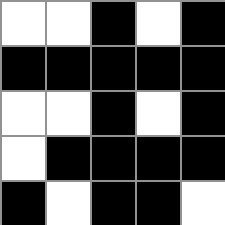[["white", "white", "black", "white", "black"], ["black", "black", "black", "black", "black"], ["white", "white", "black", "white", "black"], ["white", "black", "black", "black", "black"], ["black", "white", "black", "black", "white"]]